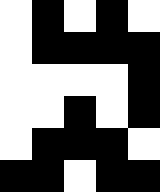[["white", "black", "white", "black", "white"], ["white", "black", "black", "black", "black"], ["white", "white", "white", "white", "black"], ["white", "white", "black", "white", "black"], ["white", "black", "black", "black", "white"], ["black", "black", "white", "black", "black"]]